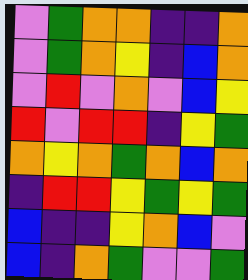[["violet", "green", "orange", "orange", "indigo", "indigo", "orange"], ["violet", "green", "orange", "yellow", "indigo", "blue", "orange"], ["violet", "red", "violet", "orange", "violet", "blue", "yellow"], ["red", "violet", "red", "red", "indigo", "yellow", "green"], ["orange", "yellow", "orange", "green", "orange", "blue", "orange"], ["indigo", "red", "red", "yellow", "green", "yellow", "green"], ["blue", "indigo", "indigo", "yellow", "orange", "blue", "violet"], ["blue", "indigo", "orange", "green", "violet", "violet", "green"]]